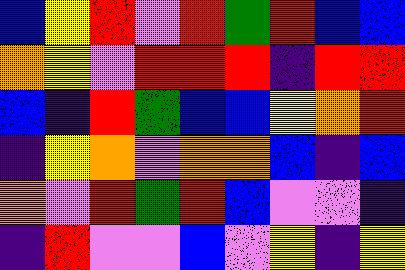[["blue", "yellow", "red", "violet", "red", "green", "red", "blue", "blue"], ["orange", "yellow", "violet", "red", "red", "red", "indigo", "red", "red"], ["blue", "indigo", "red", "green", "blue", "blue", "yellow", "orange", "red"], ["indigo", "yellow", "orange", "violet", "orange", "orange", "blue", "indigo", "blue"], ["orange", "violet", "red", "green", "red", "blue", "violet", "violet", "indigo"], ["indigo", "red", "violet", "violet", "blue", "violet", "yellow", "indigo", "yellow"]]